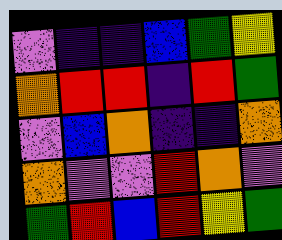[["violet", "indigo", "indigo", "blue", "green", "yellow"], ["orange", "red", "red", "indigo", "red", "green"], ["violet", "blue", "orange", "indigo", "indigo", "orange"], ["orange", "violet", "violet", "red", "orange", "violet"], ["green", "red", "blue", "red", "yellow", "green"]]